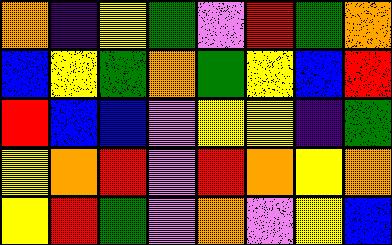[["orange", "indigo", "yellow", "green", "violet", "red", "green", "orange"], ["blue", "yellow", "green", "orange", "green", "yellow", "blue", "red"], ["red", "blue", "blue", "violet", "yellow", "yellow", "indigo", "green"], ["yellow", "orange", "red", "violet", "red", "orange", "yellow", "orange"], ["yellow", "red", "green", "violet", "orange", "violet", "yellow", "blue"]]